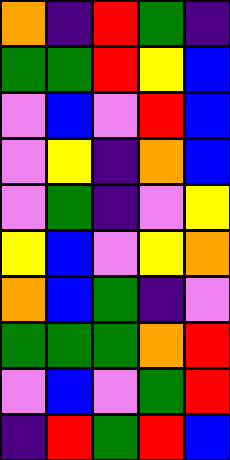[["orange", "indigo", "red", "green", "indigo"], ["green", "green", "red", "yellow", "blue"], ["violet", "blue", "violet", "red", "blue"], ["violet", "yellow", "indigo", "orange", "blue"], ["violet", "green", "indigo", "violet", "yellow"], ["yellow", "blue", "violet", "yellow", "orange"], ["orange", "blue", "green", "indigo", "violet"], ["green", "green", "green", "orange", "red"], ["violet", "blue", "violet", "green", "red"], ["indigo", "red", "green", "red", "blue"]]